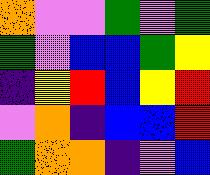[["orange", "violet", "violet", "green", "violet", "green"], ["green", "violet", "blue", "blue", "green", "yellow"], ["indigo", "yellow", "red", "blue", "yellow", "red"], ["violet", "orange", "indigo", "blue", "blue", "red"], ["green", "orange", "orange", "indigo", "violet", "blue"]]